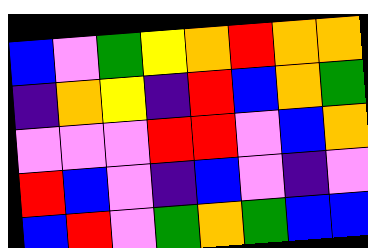[["blue", "violet", "green", "yellow", "orange", "red", "orange", "orange"], ["indigo", "orange", "yellow", "indigo", "red", "blue", "orange", "green"], ["violet", "violet", "violet", "red", "red", "violet", "blue", "orange"], ["red", "blue", "violet", "indigo", "blue", "violet", "indigo", "violet"], ["blue", "red", "violet", "green", "orange", "green", "blue", "blue"]]